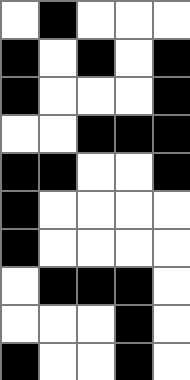[["white", "black", "white", "white", "white"], ["black", "white", "black", "white", "black"], ["black", "white", "white", "white", "black"], ["white", "white", "black", "black", "black"], ["black", "black", "white", "white", "black"], ["black", "white", "white", "white", "white"], ["black", "white", "white", "white", "white"], ["white", "black", "black", "black", "white"], ["white", "white", "white", "black", "white"], ["black", "white", "white", "black", "white"]]